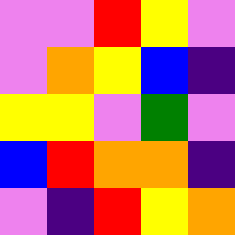[["violet", "violet", "red", "yellow", "violet"], ["violet", "orange", "yellow", "blue", "indigo"], ["yellow", "yellow", "violet", "green", "violet"], ["blue", "red", "orange", "orange", "indigo"], ["violet", "indigo", "red", "yellow", "orange"]]